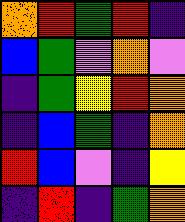[["orange", "red", "green", "red", "indigo"], ["blue", "green", "violet", "orange", "violet"], ["indigo", "green", "yellow", "red", "orange"], ["indigo", "blue", "green", "indigo", "orange"], ["red", "blue", "violet", "indigo", "yellow"], ["indigo", "red", "indigo", "green", "orange"]]